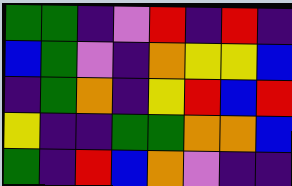[["green", "green", "indigo", "violet", "red", "indigo", "red", "indigo"], ["blue", "green", "violet", "indigo", "orange", "yellow", "yellow", "blue"], ["indigo", "green", "orange", "indigo", "yellow", "red", "blue", "red"], ["yellow", "indigo", "indigo", "green", "green", "orange", "orange", "blue"], ["green", "indigo", "red", "blue", "orange", "violet", "indigo", "indigo"]]